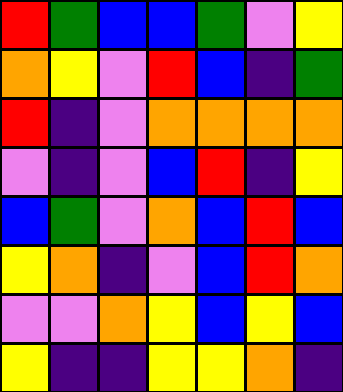[["red", "green", "blue", "blue", "green", "violet", "yellow"], ["orange", "yellow", "violet", "red", "blue", "indigo", "green"], ["red", "indigo", "violet", "orange", "orange", "orange", "orange"], ["violet", "indigo", "violet", "blue", "red", "indigo", "yellow"], ["blue", "green", "violet", "orange", "blue", "red", "blue"], ["yellow", "orange", "indigo", "violet", "blue", "red", "orange"], ["violet", "violet", "orange", "yellow", "blue", "yellow", "blue"], ["yellow", "indigo", "indigo", "yellow", "yellow", "orange", "indigo"]]